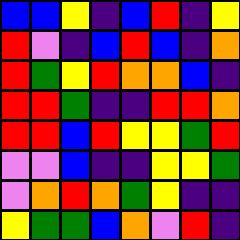[["blue", "blue", "yellow", "indigo", "blue", "red", "indigo", "yellow"], ["red", "violet", "indigo", "blue", "red", "blue", "indigo", "orange"], ["red", "green", "yellow", "red", "orange", "orange", "blue", "indigo"], ["red", "red", "green", "indigo", "indigo", "red", "red", "orange"], ["red", "red", "blue", "red", "yellow", "yellow", "green", "red"], ["violet", "violet", "blue", "indigo", "indigo", "yellow", "yellow", "green"], ["violet", "orange", "red", "orange", "green", "yellow", "indigo", "indigo"], ["yellow", "green", "green", "blue", "orange", "violet", "red", "indigo"]]